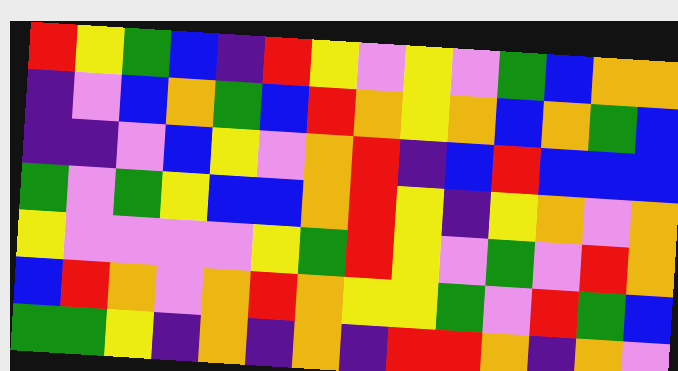[["red", "yellow", "green", "blue", "indigo", "red", "yellow", "violet", "yellow", "violet", "green", "blue", "orange", "orange"], ["indigo", "violet", "blue", "orange", "green", "blue", "red", "orange", "yellow", "orange", "blue", "orange", "green", "blue"], ["indigo", "indigo", "violet", "blue", "yellow", "violet", "orange", "red", "indigo", "blue", "red", "blue", "blue", "blue"], ["green", "violet", "green", "yellow", "blue", "blue", "orange", "red", "yellow", "indigo", "yellow", "orange", "violet", "orange"], ["yellow", "violet", "violet", "violet", "violet", "yellow", "green", "red", "yellow", "violet", "green", "violet", "red", "orange"], ["blue", "red", "orange", "violet", "orange", "red", "orange", "yellow", "yellow", "green", "violet", "red", "green", "blue"], ["green", "green", "yellow", "indigo", "orange", "indigo", "orange", "indigo", "red", "red", "orange", "indigo", "orange", "violet"]]